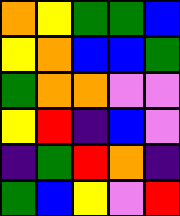[["orange", "yellow", "green", "green", "blue"], ["yellow", "orange", "blue", "blue", "green"], ["green", "orange", "orange", "violet", "violet"], ["yellow", "red", "indigo", "blue", "violet"], ["indigo", "green", "red", "orange", "indigo"], ["green", "blue", "yellow", "violet", "red"]]